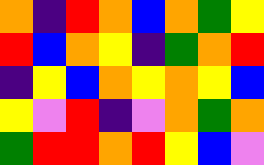[["orange", "indigo", "red", "orange", "blue", "orange", "green", "yellow"], ["red", "blue", "orange", "yellow", "indigo", "green", "orange", "red"], ["indigo", "yellow", "blue", "orange", "yellow", "orange", "yellow", "blue"], ["yellow", "violet", "red", "indigo", "violet", "orange", "green", "orange"], ["green", "red", "red", "orange", "red", "yellow", "blue", "violet"]]